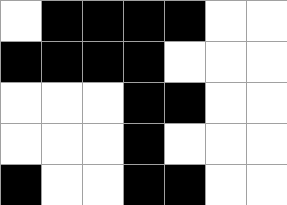[["white", "black", "black", "black", "black", "white", "white"], ["black", "black", "black", "black", "white", "white", "white"], ["white", "white", "white", "black", "black", "white", "white"], ["white", "white", "white", "black", "white", "white", "white"], ["black", "white", "white", "black", "black", "white", "white"]]